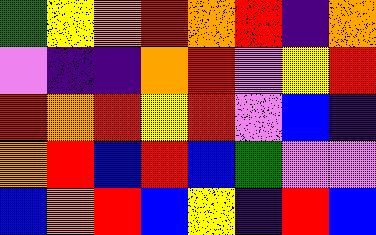[["green", "yellow", "orange", "red", "orange", "red", "indigo", "orange"], ["violet", "indigo", "indigo", "orange", "red", "violet", "yellow", "red"], ["red", "orange", "red", "yellow", "red", "violet", "blue", "indigo"], ["orange", "red", "blue", "red", "blue", "green", "violet", "violet"], ["blue", "orange", "red", "blue", "yellow", "indigo", "red", "blue"]]